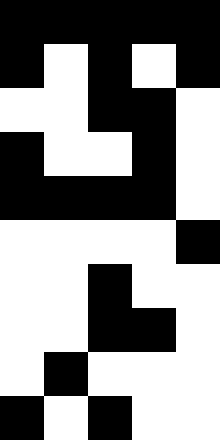[["black", "black", "black", "black", "black"], ["black", "white", "black", "white", "black"], ["white", "white", "black", "black", "white"], ["black", "white", "white", "black", "white"], ["black", "black", "black", "black", "white"], ["white", "white", "white", "white", "black"], ["white", "white", "black", "white", "white"], ["white", "white", "black", "black", "white"], ["white", "black", "white", "white", "white"], ["black", "white", "black", "white", "white"]]